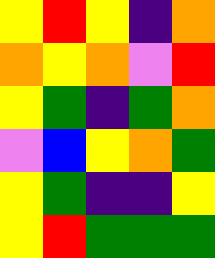[["yellow", "red", "yellow", "indigo", "orange"], ["orange", "yellow", "orange", "violet", "red"], ["yellow", "green", "indigo", "green", "orange"], ["violet", "blue", "yellow", "orange", "green"], ["yellow", "green", "indigo", "indigo", "yellow"], ["yellow", "red", "green", "green", "green"]]